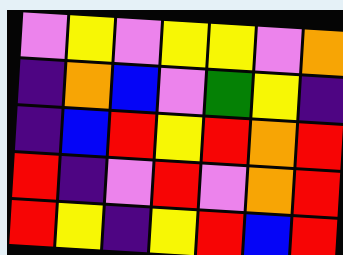[["violet", "yellow", "violet", "yellow", "yellow", "violet", "orange"], ["indigo", "orange", "blue", "violet", "green", "yellow", "indigo"], ["indigo", "blue", "red", "yellow", "red", "orange", "red"], ["red", "indigo", "violet", "red", "violet", "orange", "red"], ["red", "yellow", "indigo", "yellow", "red", "blue", "red"]]